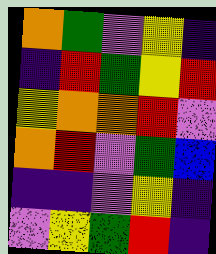[["orange", "green", "violet", "yellow", "indigo"], ["indigo", "red", "green", "yellow", "red"], ["yellow", "orange", "orange", "red", "violet"], ["orange", "red", "violet", "green", "blue"], ["indigo", "indigo", "violet", "yellow", "indigo"], ["violet", "yellow", "green", "red", "indigo"]]